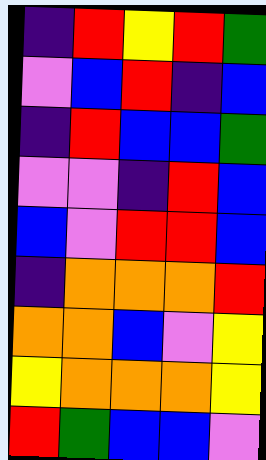[["indigo", "red", "yellow", "red", "green"], ["violet", "blue", "red", "indigo", "blue"], ["indigo", "red", "blue", "blue", "green"], ["violet", "violet", "indigo", "red", "blue"], ["blue", "violet", "red", "red", "blue"], ["indigo", "orange", "orange", "orange", "red"], ["orange", "orange", "blue", "violet", "yellow"], ["yellow", "orange", "orange", "orange", "yellow"], ["red", "green", "blue", "blue", "violet"]]